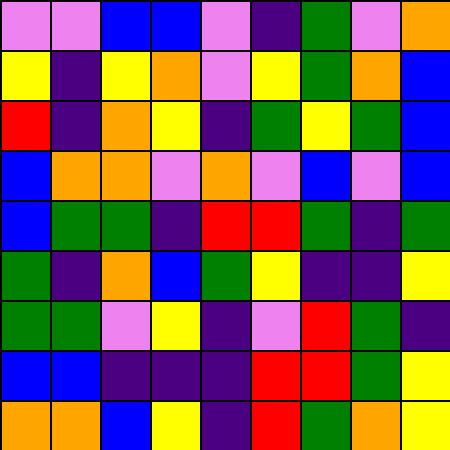[["violet", "violet", "blue", "blue", "violet", "indigo", "green", "violet", "orange"], ["yellow", "indigo", "yellow", "orange", "violet", "yellow", "green", "orange", "blue"], ["red", "indigo", "orange", "yellow", "indigo", "green", "yellow", "green", "blue"], ["blue", "orange", "orange", "violet", "orange", "violet", "blue", "violet", "blue"], ["blue", "green", "green", "indigo", "red", "red", "green", "indigo", "green"], ["green", "indigo", "orange", "blue", "green", "yellow", "indigo", "indigo", "yellow"], ["green", "green", "violet", "yellow", "indigo", "violet", "red", "green", "indigo"], ["blue", "blue", "indigo", "indigo", "indigo", "red", "red", "green", "yellow"], ["orange", "orange", "blue", "yellow", "indigo", "red", "green", "orange", "yellow"]]